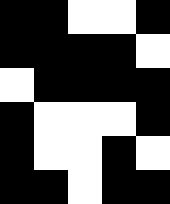[["black", "black", "white", "white", "black"], ["black", "black", "black", "black", "white"], ["white", "black", "black", "black", "black"], ["black", "white", "white", "white", "black"], ["black", "white", "white", "black", "white"], ["black", "black", "white", "black", "black"]]